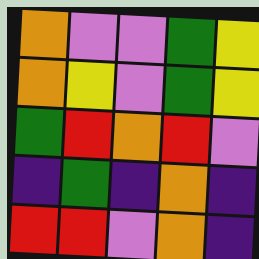[["orange", "violet", "violet", "green", "yellow"], ["orange", "yellow", "violet", "green", "yellow"], ["green", "red", "orange", "red", "violet"], ["indigo", "green", "indigo", "orange", "indigo"], ["red", "red", "violet", "orange", "indigo"]]